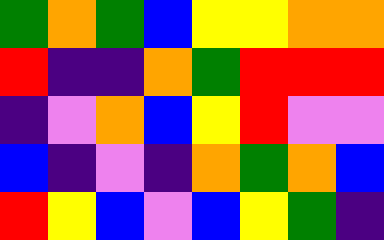[["green", "orange", "green", "blue", "yellow", "yellow", "orange", "orange"], ["red", "indigo", "indigo", "orange", "green", "red", "red", "red"], ["indigo", "violet", "orange", "blue", "yellow", "red", "violet", "violet"], ["blue", "indigo", "violet", "indigo", "orange", "green", "orange", "blue"], ["red", "yellow", "blue", "violet", "blue", "yellow", "green", "indigo"]]